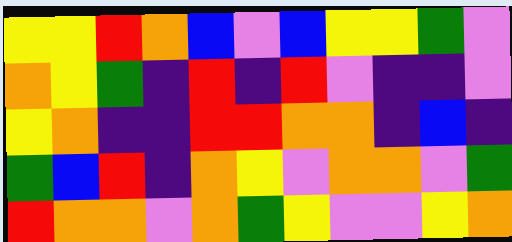[["yellow", "yellow", "red", "orange", "blue", "violet", "blue", "yellow", "yellow", "green", "violet"], ["orange", "yellow", "green", "indigo", "red", "indigo", "red", "violet", "indigo", "indigo", "violet"], ["yellow", "orange", "indigo", "indigo", "red", "red", "orange", "orange", "indigo", "blue", "indigo"], ["green", "blue", "red", "indigo", "orange", "yellow", "violet", "orange", "orange", "violet", "green"], ["red", "orange", "orange", "violet", "orange", "green", "yellow", "violet", "violet", "yellow", "orange"]]